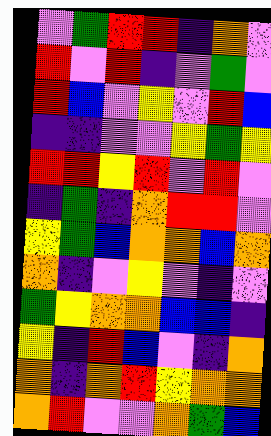[["violet", "green", "red", "red", "indigo", "orange", "violet"], ["red", "violet", "red", "indigo", "violet", "green", "violet"], ["red", "blue", "violet", "yellow", "violet", "red", "blue"], ["indigo", "indigo", "violet", "violet", "yellow", "green", "yellow"], ["red", "red", "yellow", "red", "violet", "red", "violet"], ["indigo", "green", "indigo", "orange", "red", "red", "violet"], ["yellow", "green", "blue", "orange", "orange", "blue", "orange"], ["orange", "indigo", "violet", "yellow", "violet", "indigo", "violet"], ["green", "yellow", "orange", "orange", "blue", "blue", "indigo"], ["yellow", "indigo", "red", "blue", "violet", "indigo", "orange"], ["orange", "indigo", "orange", "red", "yellow", "orange", "orange"], ["orange", "red", "violet", "violet", "orange", "green", "blue"]]